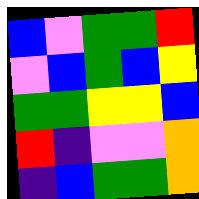[["blue", "violet", "green", "green", "red"], ["violet", "blue", "green", "blue", "yellow"], ["green", "green", "yellow", "yellow", "blue"], ["red", "indigo", "violet", "violet", "orange"], ["indigo", "blue", "green", "green", "orange"]]